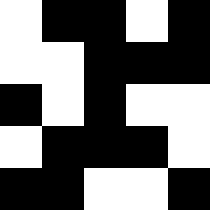[["white", "black", "black", "white", "black"], ["white", "white", "black", "black", "black"], ["black", "white", "black", "white", "white"], ["white", "black", "black", "black", "white"], ["black", "black", "white", "white", "black"]]